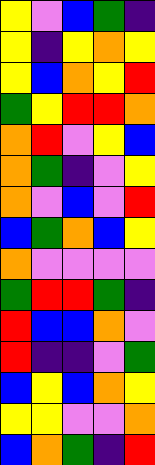[["yellow", "violet", "blue", "green", "indigo"], ["yellow", "indigo", "yellow", "orange", "yellow"], ["yellow", "blue", "orange", "yellow", "red"], ["green", "yellow", "red", "red", "orange"], ["orange", "red", "violet", "yellow", "blue"], ["orange", "green", "indigo", "violet", "yellow"], ["orange", "violet", "blue", "violet", "red"], ["blue", "green", "orange", "blue", "yellow"], ["orange", "violet", "violet", "violet", "violet"], ["green", "red", "red", "green", "indigo"], ["red", "blue", "blue", "orange", "violet"], ["red", "indigo", "indigo", "violet", "green"], ["blue", "yellow", "blue", "orange", "yellow"], ["yellow", "yellow", "violet", "violet", "orange"], ["blue", "orange", "green", "indigo", "red"]]